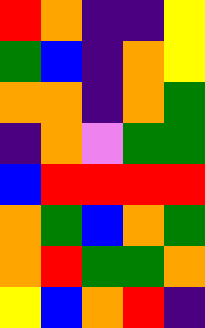[["red", "orange", "indigo", "indigo", "yellow"], ["green", "blue", "indigo", "orange", "yellow"], ["orange", "orange", "indigo", "orange", "green"], ["indigo", "orange", "violet", "green", "green"], ["blue", "red", "red", "red", "red"], ["orange", "green", "blue", "orange", "green"], ["orange", "red", "green", "green", "orange"], ["yellow", "blue", "orange", "red", "indigo"]]